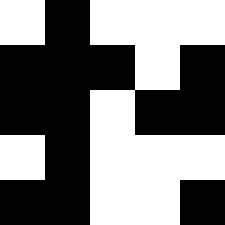[["white", "black", "white", "white", "white"], ["black", "black", "black", "white", "black"], ["black", "black", "white", "black", "black"], ["white", "black", "white", "white", "white"], ["black", "black", "white", "white", "black"]]